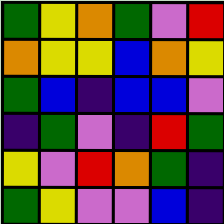[["green", "yellow", "orange", "green", "violet", "red"], ["orange", "yellow", "yellow", "blue", "orange", "yellow"], ["green", "blue", "indigo", "blue", "blue", "violet"], ["indigo", "green", "violet", "indigo", "red", "green"], ["yellow", "violet", "red", "orange", "green", "indigo"], ["green", "yellow", "violet", "violet", "blue", "indigo"]]